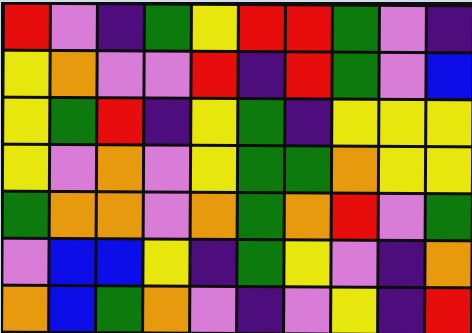[["red", "violet", "indigo", "green", "yellow", "red", "red", "green", "violet", "indigo"], ["yellow", "orange", "violet", "violet", "red", "indigo", "red", "green", "violet", "blue"], ["yellow", "green", "red", "indigo", "yellow", "green", "indigo", "yellow", "yellow", "yellow"], ["yellow", "violet", "orange", "violet", "yellow", "green", "green", "orange", "yellow", "yellow"], ["green", "orange", "orange", "violet", "orange", "green", "orange", "red", "violet", "green"], ["violet", "blue", "blue", "yellow", "indigo", "green", "yellow", "violet", "indigo", "orange"], ["orange", "blue", "green", "orange", "violet", "indigo", "violet", "yellow", "indigo", "red"]]